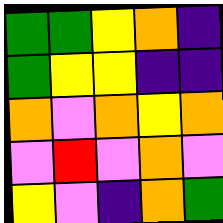[["green", "green", "yellow", "orange", "indigo"], ["green", "yellow", "yellow", "indigo", "indigo"], ["orange", "violet", "orange", "yellow", "orange"], ["violet", "red", "violet", "orange", "violet"], ["yellow", "violet", "indigo", "orange", "green"]]